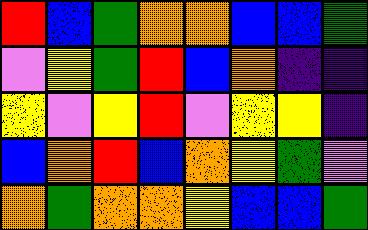[["red", "blue", "green", "orange", "orange", "blue", "blue", "green"], ["violet", "yellow", "green", "red", "blue", "orange", "indigo", "indigo"], ["yellow", "violet", "yellow", "red", "violet", "yellow", "yellow", "indigo"], ["blue", "orange", "red", "blue", "orange", "yellow", "green", "violet"], ["orange", "green", "orange", "orange", "yellow", "blue", "blue", "green"]]